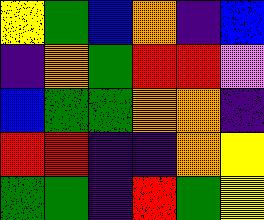[["yellow", "green", "blue", "orange", "indigo", "blue"], ["indigo", "orange", "green", "red", "red", "violet"], ["blue", "green", "green", "orange", "orange", "indigo"], ["red", "red", "indigo", "indigo", "orange", "yellow"], ["green", "green", "indigo", "red", "green", "yellow"]]